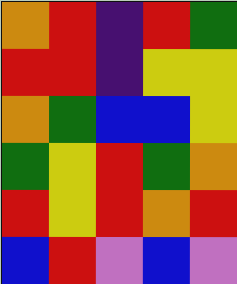[["orange", "red", "indigo", "red", "green"], ["red", "red", "indigo", "yellow", "yellow"], ["orange", "green", "blue", "blue", "yellow"], ["green", "yellow", "red", "green", "orange"], ["red", "yellow", "red", "orange", "red"], ["blue", "red", "violet", "blue", "violet"]]